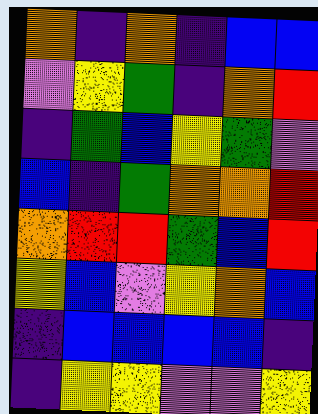[["orange", "indigo", "orange", "indigo", "blue", "blue"], ["violet", "yellow", "green", "indigo", "orange", "red"], ["indigo", "green", "blue", "yellow", "green", "violet"], ["blue", "indigo", "green", "orange", "orange", "red"], ["orange", "red", "red", "green", "blue", "red"], ["yellow", "blue", "violet", "yellow", "orange", "blue"], ["indigo", "blue", "blue", "blue", "blue", "indigo"], ["indigo", "yellow", "yellow", "violet", "violet", "yellow"]]